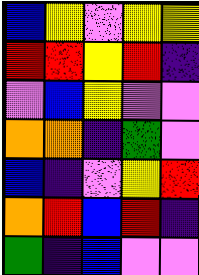[["blue", "yellow", "violet", "yellow", "yellow"], ["red", "red", "yellow", "red", "indigo"], ["violet", "blue", "yellow", "violet", "violet"], ["orange", "orange", "indigo", "green", "violet"], ["blue", "indigo", "violet", "yellow", "red"], ["orange", "red", "blue", "red", "indigo"], ["green", "indigo", "blue", "violet", "violet"]]